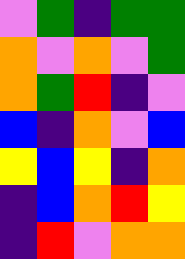[["violet", "green", "indigo", "green", "green"], ["orange", "violet", "orange", "violet", "green"], ["orange", "green", "red", "indigo", "violet"], ["blue", "indigo", "orange", "violet", "blue"], ["yellow", "blue", "yellow", "indigo", "orange"], ["indigo", "blue", "orange", "red", "yellow"], ["indigo", "red", "violet", "orange", "orange"]]